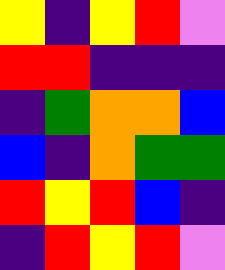[["yellow", "indigo", "yellow", "red", "violet"], ["red", "red", "indigo", "indigo", "indigo"], ["indigo", "green", "orange", "orange", "blue"], ["blue", "indigo", "orange", "green", "green"], ["red", "yellow", "red", "blue", "indigo"], ["indigo", "red", "yellow", "red", "violet"]]